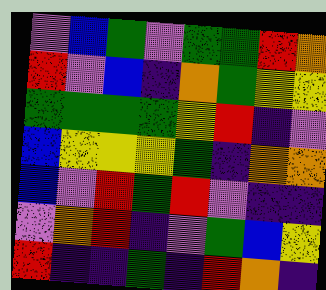[["violet", "blue", "green", "violet", "green", "green", "red", "orange"], ["red", "violet", "blue", "indigo", "orange", "green", "yellow", "yellow"], ["green", "green", "green", "green", "yellow", "red", "indigo", "violet"], ["blue", "yellow", "yellow", "yellow", "green", "indigo", "orange", "orange"], ["blue", "violet", "red", "green", "red", "violet", "indigo", "indigo"], ["violet", "orange", "red", "indigo", "violet", "green", "blue", "yellow"], ["red", "indigo", "indigo", "green", "indigo", "red", "orange", "indigo"]]